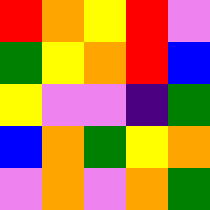[["red", "orange", "yellow", "red", "violet"], ["green", "yellow", "orange", "red", "blue"], ["yellow", "violet", "violet", "indigo", "green"], ["blue", "orange", "green", "yellow", "orange"], ["violet", "orange", "violet", "orange", "green"]]